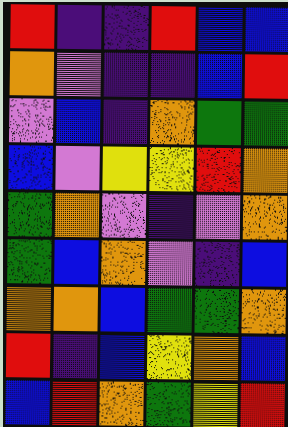[["red", "indigo", "indigo", "red", "blue", "blue"], ["orange", "violet", "indigo", "indigo", "blue", "red"], ["violet", "blue", "indigo", "orange", "green", "green"], ["blue", "violet", "yellow", "yellow", "red", "orange"], ["green", "orange", "violet", "indigo", "violet", "orange"], ["green", "blue", "orange", "violet", "indigo", "blue"], ["orange", "orange", "blue", "green", "green", "orange"], ["red", "indigo", "blue", "yellow", "orange", "blue"], ["blue", "red", "orange", "green", "yellow", "red"]]